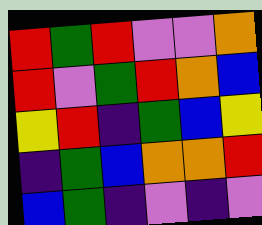[["red", "green", "red", "violet", "violet", "orange"], ["red", "violet", "green", "red", "orange", "blue"], ["yellow", "red", "indigo", "green", "blue", "yellow"], ["indigo", "green", "blue", "orange", "orange", "red"], ["blue", "green", "indigo", "violet", "indigo", "violet"]]